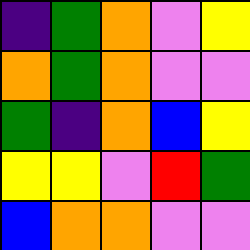[["indigo", "green", "orange", "violet", "yellow"], ["orange", "green", "orange", "violet", "violet"], ["green", "indigo", "orange", "blue", "yellow"], ["yellow", "yellow", "violet", "red", "green"], ["blue", "orange", "orange", "violet", "violet"]]